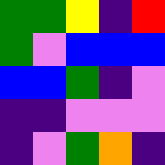[["green", "green", "yellow", "indigo", "red"], ["green", "violet", "blue", "blue", "blue"], ["blue", "blue", "green", "indigo", "violet"], ["indigo", "indigo", "violet", "violet", "violet"], ["indigo", "violet", "green", "orange", "indigo"]]